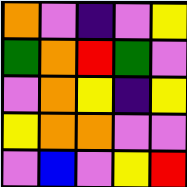[["orange", "violet", "indigo", "violet", "yellow"], ["green", "orange", "red", "green", "violet"], ["violet", "orange", "yellow", "indigo", "yellow"], ["yellow", "orange", "orange", "violet", "violet"], ["violet", "blue", "violet", "yellow", "red"]]